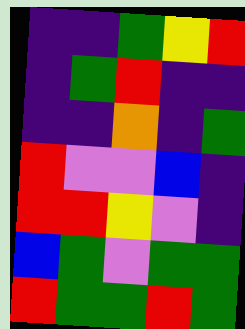[["indigo", "indigo", "green", "yellow", "red"], ["indigo", "green", "red", "indigo", "indigo"], ["indigo", "indigo", "orange", "indigo", "green"], ["red", "violet", "violet", "blue", "indigo"], ["red", "red", "yellow", "violet", "indigo"], ["blue", "green", "violet", "green", "green"], ["red", "green", "green", "red", "green"]]